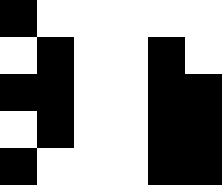[["black", "white", "white", "white", "white", "white"], ["white", "black", "white", "white", "black", "white"], ["black", "black", "white", "white", "black", "black"], ["white", "black", "white", "white", "black", "black"], ["black", "white", "white", "white", "black", "black"]]